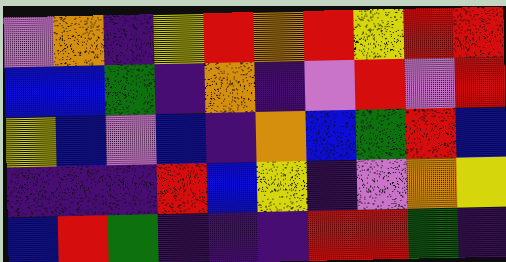[["violet", "orange", "indigo", "yellow", "red", "orange", "red", "yellow", "red", "red"], ["blue", "blue", "green", "indigo", "orange", "indigo", "violet", "red", "violet", "red"], ["yellow", "blue", "violet", "blue", "indigo", "orange", "blue", "green", "red", "blue"], ["indigo", "indigo", "indigo", "red", "blue", "yellow", "indigo", "violet", "orange", "yellow"], ["blue", "red", "green", "indigo", "indigo", "indigo", "red", "red", "green", "indigo"]]